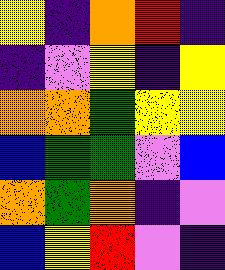[["yellow", "indigo", "orange", "red", "indigo"], ["indigo", "violet", "yellow", "indigo", "yellow"], ["orange", "orange", "green", "yellow", "yellow"], ["blue", "green", "green", "violet", "blue"], ["orange", "green", "orange", "indigo", "violet"], ["blue", "yellow", "red", "violet", "indigo"]]